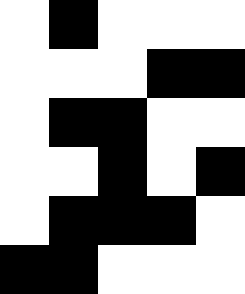[["white", "black", "white", "white", "white"], ["white", "white", "white", "black", "black"], ["white", "black", "black", "white", "white"], ["white", "white", "black", "white", "black"], ["white", "black", "black", "black", "white"], ["black", "black", "white", "white", "white"]]